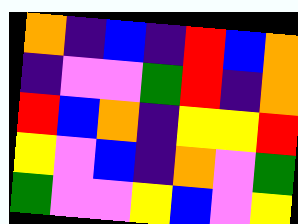[["orange", "indigo", "blue", "indigo", "red", "blue", "orange"], ["indigo", "violet", "violet", "green", "red", "indigo", "orange"], ["red", "blue", "orange", "indigo", "yellow", "yellow", "red"], ["yellow", "violet", "blue", "indigo", "orange", "violet", "green"], ["green", "violet", "violet", "yellow", "blue", "violet", "yellow"]]